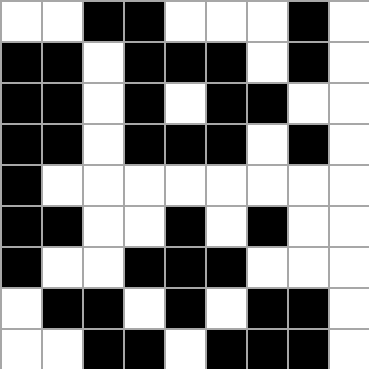[["white", "white", "black", "black", "white", "white", "white", "black", "white"], ["black", "black", "white", "black", "black", "black", "white", "black", "white"], ["black", "black", "white", "black", "white", "black", "black", "white", "white"], ["black", "black", "white", "black", "black", "black", "white", "black", "white"], ["black", "white", "white", "white", "white", "white", "white", "white", "white"], ["black", "black", "white", "white", "black", "white", "black", "white", "white"], ["black", "white", "white", "black", "black", "black", "white", "white", "white"], ["white", "black", "black", "white", "black", "white", "black", "black", "white"], ["white", "white", "black", "black", "white", "black", "black", "black", "white"]]